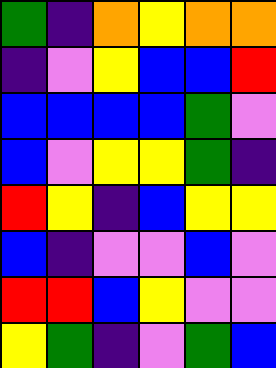[["green", "indigo", "orange", "yellow", "orange", "orange"], ["indigo", "violet", "yellow", "blue", "blue", "red"], ["blue", "blue", "blue", "blue", "green", "violet"], ["blue", "violet", "yellow", "yellow", "green", "indigo"], ["red", "yellow", "indigo", "blue", "yellow", "yellow"], ["blue", "indigo", "violet", "violet", "blue", "violet"], ["red", "red", "blue", "yellow", "violet", "violet"], ["yellow", "green", "indigo", "violet", "green", "blue"]]